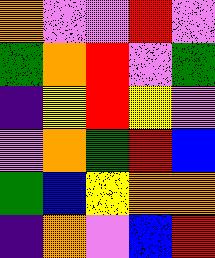[["orange", "violet", "violet", "red", "violet"], ["green", "orange", "red", "violet", "green"], ["indigo", "yellow", "red", "yellow", "violet"], ["violet", "orange", "green", "red", "blue"], ["green", "blue", "yellow", "orange", "orange"], ["indigo", "orange", "violet", "blue", "red"]]